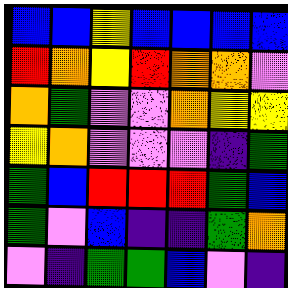[["blue", "blue", "yellow", "blue", "blue", "blue", "blue"], ["red", "orange", "yellow", "red", "orange", "orange", "violet"], ["orange", "green", "violet", "violet", "orange", "yellow", "yellow"], ["yellow", "orange", "violet", "violet", "violet", "indigo", "green"], ["green", "blue", "red", "red", "red", "green", "blue"], ["green", "violet", "blue", "indigo", "indigo", "green", "orange"], ["violet", "indigo", "green", "green", "blue", "violet", "indigo"]]